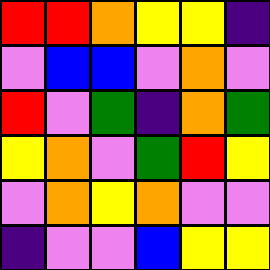[["red", "red", "orange", "yellow", "yellow", "indigo"], ["violet", "blue", "blue", "violet", "orange", "violet"], ["red", "violet", "green", "indigo", "orange", "green"], ["yellow", "orange", "violet", "green", "red", "yellow"], ["violet", "orange", "yellow", "orange", "violet", "violet"], ["indigo", "violet", "violet", "blue", "yellow", "yellow"]]